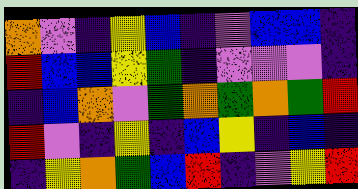[["orange", "violet", "indigo", "yellow", "blue", "indigo", "violet", "blue", "blue", "indigo"], ["red", "blue", "blue", "yellow", "green", "indigo", "violet", "violet", "violet", "indigo"], ["indigo", "blue", "orange", "violet", "green", "orange", "green", "orange", "green", "red"], ["red", "violet", "indigo", "yellow", "indigo", "blue", "yellow", "indigo", "blue", "indigo"], ["indigo", "yellow", "orange", "green", "blue", "red", "indigo", "violet", "yellow", "red"]]